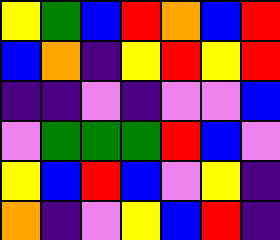[["yellow", "green", "blue", "red", "orange", "blue", "red"], ["blue", "orange", "indigo", "yellow", "red", "yellow", "red"], ["indigo", "indigo", "violet", "indigo", "violet", "violet", "blue"], ["violet", "green", "green", "green", "red", "blue", "violet"], ["yellow", "blue", "red", "blue", "violet", "yellow", "indigo"], ["orange", "indigo", "violet", "yellow", "blue", "red", "indigo"]]